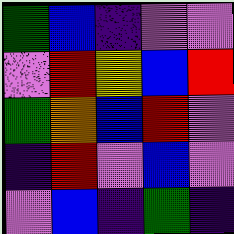[["green", "blue", "indigo", "violet", "violet"], ["violet", "red", "yellow", "blue", "red"], ["green", "orange", "blue", "red", "violet"], ["indigo", "red", "violet", "blue", "violet"], ["violet", "blue", "indigo", "green", "indigo"]]